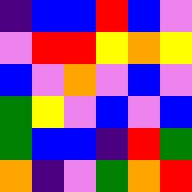[["indigo", "blue", "blue", "red", "blue", "violet"], ["violet", "red", "red", "yellow", "orange", "yellow"], ["blue", "violet", "orange", "violet", "blue", "violet"], ["green", "yellow", "violet", "blue", "violet", "blue"], ["green", "blue", "blue", "indigo", "red", "green"], ["orange", "indigo", "violet", "green", "orange", "red"]]